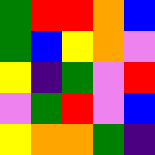[["green", "red", "red", "orange", "blue"], ["green", "blue", "yellow", "orange", "violet"], ["yellow", "indigo", "green", "violet", "red"], ["violet", "green", "red", "violet", "blue"], ["yellow", "orange", "orange", "green", "indigo"]]